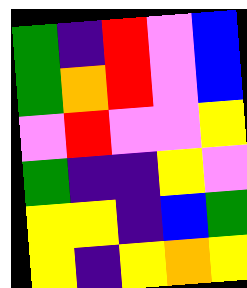[["green", "indigo", "red", "violet", "blue"], ["green", "orange", "red", "violet", "blue"], ["violet", "red", "violet", "violet", "yellow"], ["green", "indigo", "indigo", "yellow", "violet"], ["yellow", "yellow", "indigo", "blue", "green"], ["yellow", "indigo", "yellow", "orange", "yellow"]]